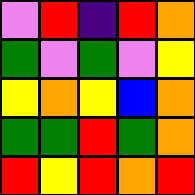[["violet", "red", "indigo", "red", "orange"], ["green", "violet", "green", "violet", "yellow"], ["yellow", "orange", "yellow", "blue", "orange"], ["green", "green", "red", "green", "orange"], ["red", "yellow", "red", "orange", "red"]]